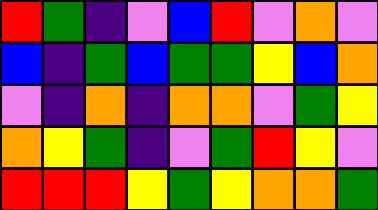[["red", "green", "indigo", "violet", "blue", "red", "violet", "orange", "violet"], ["blue", "indigo", "green", "blue", "green", "green", "yellow", "blue", "orange"], ["violet", "indigo", "orange", "indigo", "orange", "orange", "violet", "green", "yellow"], ["orange", "yellow", "green", "indigo", "violet", "green", "red", "yellow", "violet"], ["red", "red", "red", "yellow", "green", "yellow", "orange", "orange", "green"]]